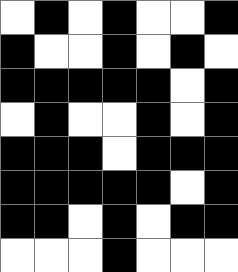[["white", "black", "white", "black", "white", "white", "black"], ["black", "white", "white", "black", "white", "black", "white"], ["black", "black", "black", "black", "black", "white", "black"], ["white", "black", "white", "white", "black", "white", "black"], ["black", "black", "black", "white", "black", "black", "black"], ["black", "black", "black", "black", "black", "white", "black"], ["black", "black", "white", "black", "white", "black", "black"], ["white", "white", "white", "black", "white", "white", "white"]]